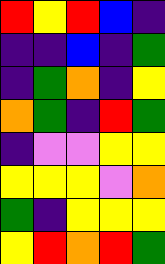[["red", "yellow", "red", "blue", "indigo"], ["indigo", "indigo", "blue", "indigo", "green"], ["indigo", "green", "orange", "indigo", "yellow"], ["orange", "green", "indigo", "red", "green"], ["indigo", "violet", "violet", "yellow", "yellow"], ["yellow", "yellow", "yellow", "violet", "orange"], ["green", "indigo", "yellow", "yellow", "yellow"], ["yellow", "red", "orange", "red", "green"]]